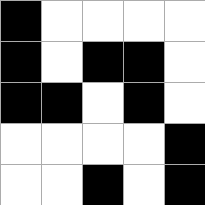[["black", "white", "white", "white", "white"], ["black", "white", "black", "black", "white"], ["black", "black", "white", "black", "white"], ["white", "white", "white", "white", "black"], ["white", "white", "black", "white", "black"]]